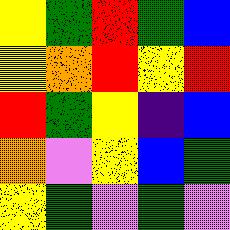[["yellow", "green", "red", "green", "blue"], ["yellow", "orange", "red", "yellow", "red"], ["red", "green", "yellow", "indigo", "blue"], ["orange", "violet", "yellow", "blue", "green"], ["yellow", "green", "violet", "green", "violet"]]